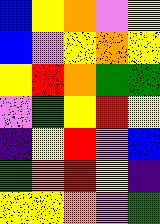[["blue", "yellow", "orange", "violet", "yellow"], ["blue", "violet", "yellow", "orange", "yellow"], ["yellow", "red", "orange", "green", "green"], ["violet", "green", "yellow", "red", "yellow"], ["indigo", "yellow", "red", "violet", "blue"], ["green", "orange", "red", "yellow", "indigo"], ["yellow", "yellow", "orange", "violet", "green"]]